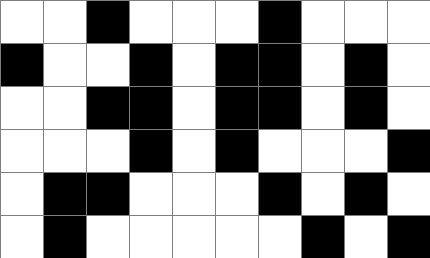[["white", "white", "black", "white", "white", "white", "black", "white", "white", "white"], ["black", "white", "white", "black", "white", "black", "black", "white", "black", "white"], ["white", "white", "black", "black", "white", "black", "black", "white", "black", "white"], ["white", "white", "white", "black", "white", "black", "white", "white", "white", "black"], ["white", "black", "black", "white", "white", "white", "black", "white", "black", "white"], ["white", "black", "white", "white", "white", "white", "white", "black", "white", "black"]]